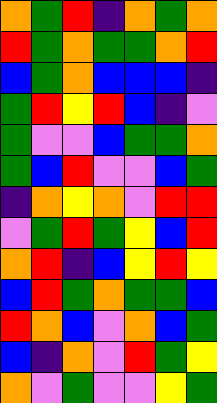[["orange", "green", "red", "indigo", "orange", "green", "orange"], ["red", "green", "orange", "green", "green", "orange", "red"], ["blue", "green", "orange", "blue", "blue", "blue", "indigo"], ["green", "red", "yellow", "red", "blue", "indigo", "violet"], ["green", "violet", "violet", "blue", "green", "green", "orange"], ["green", "blue", "red", "violet", "violet", "blue", "green"], ["indigo", "orange", "yellow", "orange", "violet", "red", "red"], ["violet", "green", "red", "green", "yellow", "blue", "red"], ["orange", "red", "indigo", "blue", "yellow", "red", "yellow"], ["blue", "red", "green", "orange", "green", "green", "blue"], ["red", "orange", "blue", "violet", "orange", "blue", "green"], ["blue", "indigo", "orange", "violet", "red", "green", "yellow"], ["orange", "violet", "green", "violet", "violet", "yellow", "green"]]